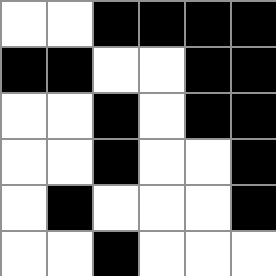[["white", "white", "black", "black", "black", "black"], ["black", "black", "white", "white", "black", "black"], ["white", "white", "black", "white", "black", "black"], ["white", "white", "black", "white", "white", "black"], ["white", "black", "white", "white", "white", "black"], ["white", "white", "black", "white", "white", "white"]]